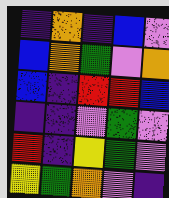[["indigo", "orange", "indigo", "blue", "violet"], ["blue", "orange", "green", "violet", "orange"], ["blue", "indigo", "red", "red", "blue"], ["indigo", "indigo", "violet", "green", "violet"], ["red", "indigo", "yellow", "green", "violet"], ["yellow", "green", "orange", "violet", "indigo"]]